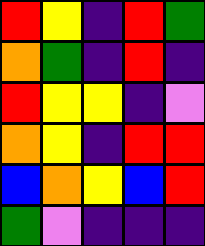[["red", "yellow", "indigo", "red", "green"], ["orange", "green", "indigo", "red", "indigo"], ["red", "yellow", "yellow", "indigo", "violet"], ["orange", "yellow", "indigo", "red", "red"], ["blue", "orange", "yellow", "blue", "red"], ["green", "violet", "indigo", "indigo", "indigo"]]